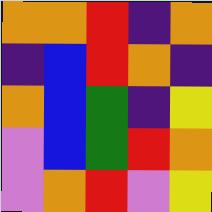[["orange", "orange", "red", "indigo", "orange"], ["indigo", "blue", "red", "orange", "indigo"], ["orange", "blue", "green", "indigo", "yellow"], ["violet", "blue", "green", "red", "orange"], ["violet", "orange", "red", "violet", "yellow"]]